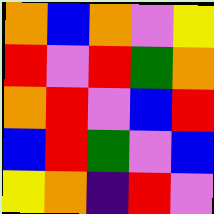[["orange", "blue", "orange", "violet", "yellow"], ["red", "violet", "red", "green", "orange"], ["orange", "red", "violet", "blue", "red"], ["blue", "red", "green", "violet", "blue"], ["yellow", "orange", "indigo", "red", "violet"]]